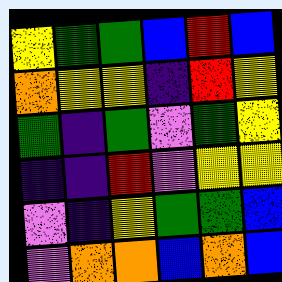[["yellow", "green", "green", "blue", "red", "blue"], ["orange", "yellow", "yellow", "indigo", "red", "yellow"], ["green", "indigo", "green", "violet", "green", "yellow"], ["indigo", "indigo", "red", "violet", "yellow", "yellow"], ["violet", "indigo", "yellow", "green", "green", "blue"], ["violet", "orange", "orange", "blue", "orange", "blue"]]